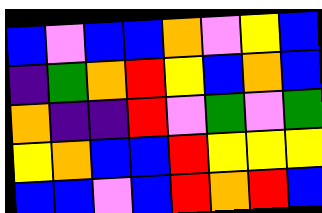[["blue", "violet", "blue", "blue", "orange", "violet", "yellow", "blue"], ["indigo", "green", "orange", "red", "yellow", "blue", "orange", "blue"], ["orange", "indigo", "indigo", "red", "violet", "green", "violet", "green"], ["yellow", "orange", "blue", "blue", "red", "yellow", "yellow", "yellow"], ["blue", "blue", "violet", "blue", "red", "orange", "red", "blue"]]